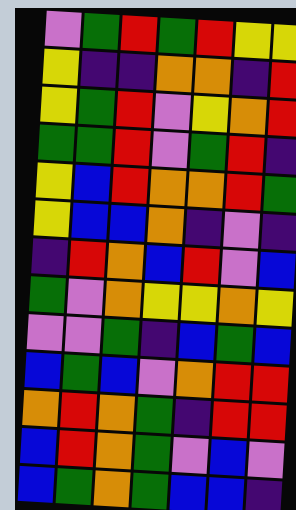[["violet", "green", "red", "green", "red", "yellow", "yellow"], ["yellow", "indigo", "indigo", "orange", "orange", "indigo", "red"], ["yellow", "green", "red", "violet", "yellow", "orange", "red"], ["green", "green", "red", "violet", "green", "red", "indigo"], ["yellow", "blue", "red", "orange", "orange", "red", "green"], ["yellow", "blue", "blue", "orange", "indigo", "violet", "indigo"], ["indigo", "red", "orange", "blue", "red", "violet", "blue"], ["green", "violet", "orange", "yellow", "yellow", "orange", "yellow"], ["violet", "violet", "green", "indigo", "blue", "green", "blue"], ["blue", "green", "blue", "violet", "orange", "red", "red"], ["orange", "red", "orange", "green", "indigo", "red", "red"], ["blue", "red", "orange", "green", "violet", "blue", "violet"], ["blue", "green", "orange", "green", "blue", "blue", "indigo"]]